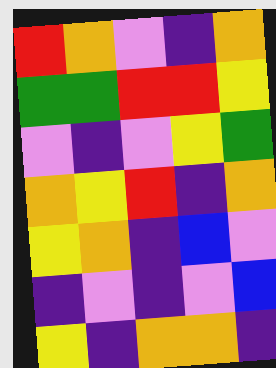[["red", "orange", "violet", "indigo", "orange"], ["green", "green", "red", "red", "yellow"], ["violet", "indigo", "violet", "yellow", "green"], ["orange", "yellow", "red", "indigo", "orange"], ["yellow", "orange", "indigo", "blue", "violet"], ["indigo", "violet", "indigo", "violet", "blue"], ["yellow", "indigo", "orange", "orange", "indigo"]]